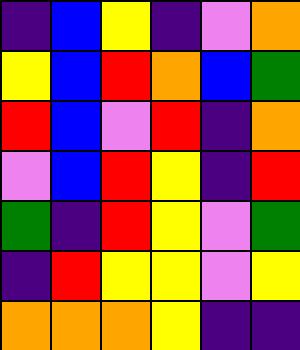[["indigo", "blue", "yellow", "indigo", "violet", "orange"], ["yellow", "blue", "red", "orange", "blue", "green"], ["red", "blue", "violet", "red", "indigo", "orange"], ["violet", "blue", "red", "yellow", "indigo", "red"], ["green", "indigo", "red", "yellow", "violet", "green"], ["indigo", "red", "yellow", "yellow", "violet", "yellow"], ["orange", "orange", "orange", "yellow", "indigo", "indigo"]]